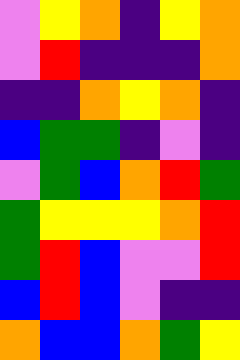[["violet", "yellow", "orange", "indigo", "yellow", "orange"], ["violet", "red", "indigo", "indigo", "indigo", "orange"], ["indigo", "indigo", "orange", "yellow", "orange", "indigo"], ["blue", "green", "green", "indigo", "violet", "indigo"], ["violet", "green", "blue", "orange", "red", "green"], ["green", "yellow", "yellow", "yellow", "orange", "red"], ["green", "red", "blue", "violet", "violet", "red"], ["blue", "red", "blue", "violet", "indigo", "indigo"], ["orange", "blue", "blue", "orange", "green", "yellow"]]